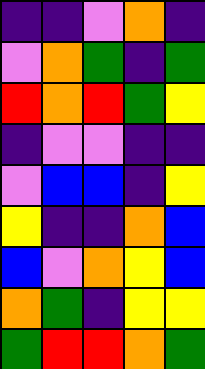[["indigo", "indigo", "violet", "orange", "indigo"], ["violet", "orange", "green", "indigo", "green"], ["red", "orange", "red", "green", "yellow"], ["indigo", "violet", "violet", "indigo", "indigo"], ["violet", "blue", "blue", "indigo", "yellow"], ["yellow", "indigo", "indigo", "orange", "blue"], ["blue", "violet", "orange", "yellow", "blue"], ["orange", "green", "indigo", "yellow", "yellow"], ["green", "red", "red", "orange", "green"]]